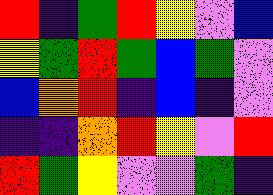[["red", "indigo", "green", "red", "yellow", "violet", "blue"], ["yellow", "green", "red", "green", "blue", "green", "violet"], ["blue", "orange", "red", "indigo", "blue", "indigo", "violet"], ["indigo", "indigo", "orange", "red", "yellow", "violet", "red"], ["red", "green", "yellow", "violet", "violet", "green", "indigo"]]